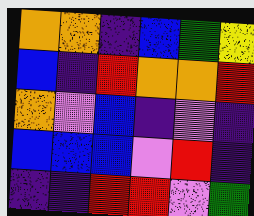[["orange", "orange", "indigo", "blue", "green", "yellow"], ["blue", "indigo", "red", "orange", "orange", "red"], ["orange", "violet", "blue", "indigo", "violet", "indigo"], ["blue", "blue", "blue", "violet", "red", "indigo"], ["indigo", "indigo", "red", "red", "violet", "green"]]